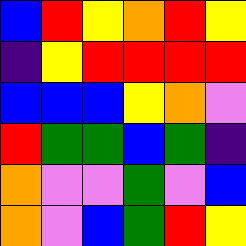[["blue", "red", "yellow", "orange", "red", "yellow"], ["indigo", "yellow", "red", "red", "red", "red"], ["blue", "blue", "blue", "yellow", "orange", "violet"], ["red", "green", "green", "blue", "green", "indigo"], ["orange", "violet", "violet", "green", "violet", "blue"], ["orange", "violet", "blue", "green", "red", "yellow"]]